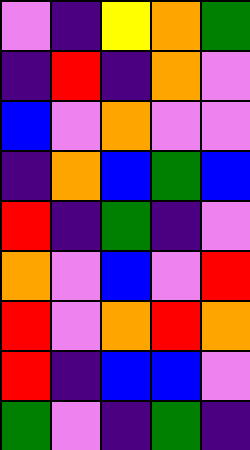[["violet", "indigo", "yellow", "orange", "green"], ["indigo", "red", "indigo", "orange", "violet"], ["blue", "violet", "orange", "violet", "violet"], ["indigo", "orange", "blue", "green", "blue"], ["red", "indigo", "green", "indigo", "violet"], ["orange", "violet", "blue", "violet", "red"], ["red", "violet", "orange", "red", "orange"], ["red", "indigo", "blue", "blue", "violet"], ["green", "violet", "indigo", "green", "indigo"]]